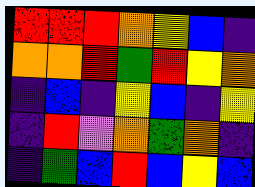[["red", "red", "red", "orange", "yellow", "blue", "indigo"], ["orange", "orange", "red", "green", "red", "yellow", "orange"], ["indigo", "blue", "indigo", "yellow", "blue", "indigo", "yellow"], ["indigo", "red", "violet", "orange", "green", "orange", "indigo"], ["indigo", "green", "blue", "red", "blue", "yellow", "blue"]]